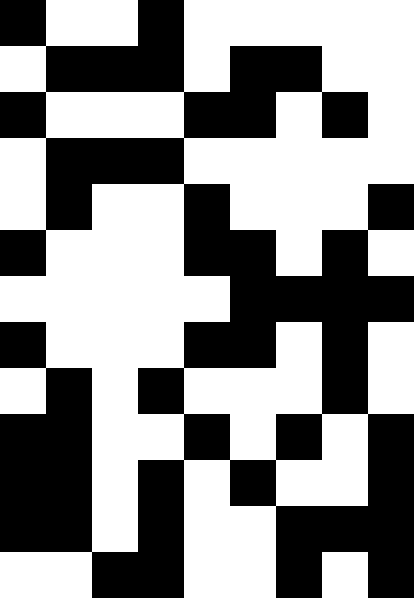[["black", "white", "white", "black", "white", "white", "white", "white", "white"], ["white", "black", "black", "black", "white", "black", "black", "white", "white"], ["black", "white", "white", "white", "black", "black", "white", "black", "white"], ["white", "black", "black", "black", "white", "white", "white", "white", "white"], ["white", "black", "white", "white", "black", "white", "white", "white", "black"], ["black", "white", "white", "white", "black", "black", "white", "black", "white"], ["white", "white", "white", "white", "white", "black", "black", "black", "black"], ["black", "white", "white", "white", "black", "black", "white", "black", "white"], ["white", "black", "white", "black", "white", "white", "white", "black", "white"], ["black", "black", "white", "white", "black", "white", "black", "white", "black"], ["black", "black", "white", "black", "white", "black", "white", "white", "black"], ["black", "black", "white", "black", "white", "white", "black", "black", "black"], ["white", "white", "black", "black", "white", "white", "black", "white", "black"]]